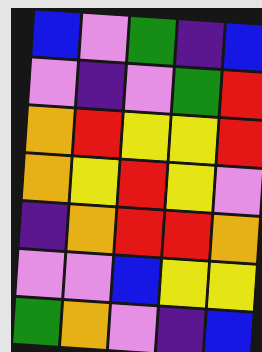[["blue", "violet", "green", "indigo", "blue"], ["violet", "indigo", "violet", "green", "red"], ["orange", "red", "yellow", "yellow", "red"], ["orange", "yellow", "red", "yellow", "violet"], ["indigo", "orange", "red", "red", "orange"], ["violet", "violet", "blue", "yellow", "yellow"], ["green", "orange", "violet", "indigo", "blue"]]